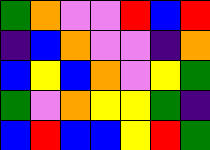[["green", "orange", "violet", "violet", "red", "blue", "red"], ["indigo", "blue", "orange", "violet", "violet", "indigo", "orange"], ["blue", "yellow", "blue", "orange", "violet", "yellow", "green"], ["green", "violet", "orange", "yellow", "yellow", "green", "indigo"], ["blue", "red", "blue", "blue", "yellow", "red", "green"]]